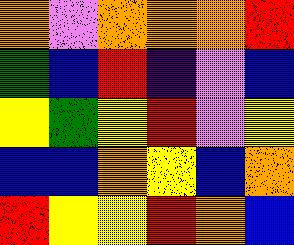[["orange", "violet", "orange", "orange", "orange", "red"], ["green", "blue", "red", "indigo", "violet", "blue"], ["yellow", "green", "yellow", "red", "violet", "yellow"], ["blue", "blue", "orange", "yellow", "blue", "orange"], ["red", "yellow", "yellow", "red", "orange", "blue"]]